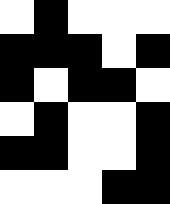[["white", "black", "white", "white", "white"], ["black", "black", "black", "white", "black"], ["black", "white", "black", "black", "white"], ["white", "black", "white", "white", "black"], ["black", "black", "white", "white", "black"], ["white", "white", "white", "black", "black"]]